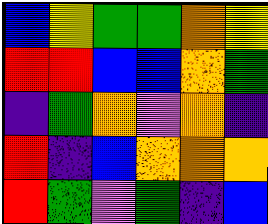[["blue", "yellow", "green", "green", "orange", "yellow"], ["red", "red", "blue", "blue", "orange", "green"], ["indigo", "green", "orange", "violet", "orange", "indigo"], ["red", "indigo", "blue", "orange", "orange", "orange"], ["red", "green", "violet", "green", "indigo", "blue"]]